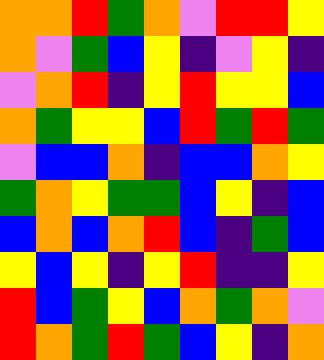[["orange", "orange", "red", "green", "orange", "violet", "red", "red", "yellow"], ["orange", "violet", "green", "blue", "yellow", "indigo", "violet", "yellow", "indigo"], ["violet", "orange", "red", "indigo", "yellow", "red", "yellow", "yellow", "blue"], ["orange", "green", "yellow", "yellow", "blue", "red", "green", "red", "green"], ["violet", "blue", "blue", "orange", "indigo", "blue", "blue", "orange", "yellow"], ["green", "orange", "yellow", "green", "green", "blue", "yellow", "indigo", "blue"], ["blue", "orange", "blue", "orange", "red", "blue", "indigo", "green", "blue"], ["yellow", "blue", "yellow", "indigo", "yellow", "red", "indigo", "indigo", "yellow"], ["red", "blue", "green", "yellow", "blue", "orange", "green", "orange", "violet"], ["red", "orange", "green", "red", "green", "blue", "yellow", "indigo", "orange"]]